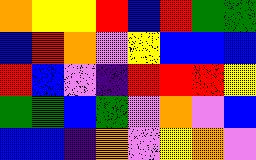[["orange", "yellow", "yellow", "red", "blue", "red", "green", "green"], ["blue", "red", "orange", "violet", "yellow", "blue", "blue", "blue"], ["red", "blue", "violet", "indigo", "red", "red", "red", "yellow"], ["green", "green", "blue", "green", "violet", "orange", "violet", "blue"], ["blue", "blue", "indigo", "orange", "violet", "yellow", "orange", "violet"]]